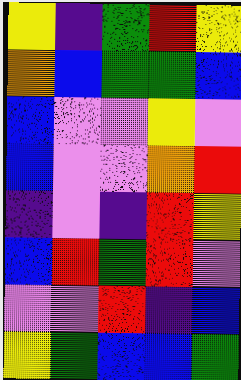[["yellow", "indigo", "green", "red", "yellow"], ["orange", "blue", "green", "green", "blue"], ["blue", "violet", "violet", "yellow", "violet"], ["blue", "violet", "violet", "orange", "red"], ["indigo", "violet", "indigo", "red", "yellow"], ["blue", "red", "green", "red", "violet"], ["violet", "violet", "red", "indigo", "blue"], ["yellow", "green", "blue", "blue", "green"]]